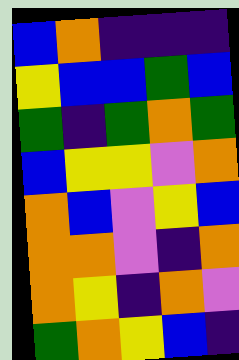[["blue", "orange", "indigo", "indigo", "indigo"], ["yellow", "blue", "blue", "green", "blue"], ["green", "indigo", "green", "orange", "green"], ["blue", "yellow", "yellow", "violet", "orange"], ["orange", "blue", "violet", "yellow", "blue"], ["orange", "orange", "violet", "indigo", "orange"], ["orange", "yellow", "indigo", "orange", "violet"], ["green", "orange", "yellow", "blue", "indigo"]]